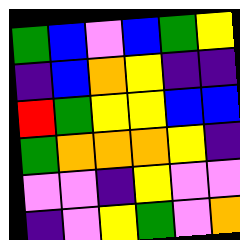[["green", "blue", "violet", "blue", "green", "yellow"], ["indigo", "blue", "orange", "yellow", "indigo", "indigo"], ["red", "green", "yellow", "yellow", "blue", "blue"], ["green", "orange", "orange", "orange", "yellow", "indigo"], ["violet", "violet", "indigo", "yellow", "violet", "violet"], ["indigo", "violet", "yellow", "green", "violet", "orange"]]